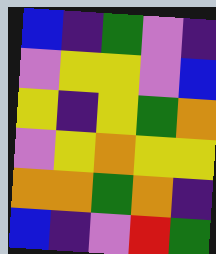[["blue", "indigo", "green", "violet", "indigo"], ["violet", "yellow", "yellow", "violet", "blue"], ["yellow", "indigo", "yellow", "green", "orange"], ["violet", "yellow", "orange", "yellow", "yellow"], ["orange", "orange", "green", "orange", "indigo"], ["blue", "indigo", "violet", "red", "green"]]